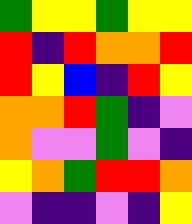[["green", "yellow", "yellow", "green", "yellow", "yellow"], ["red", "indigo", "red", "orange", "orange", "red"], ["red", "yellow", "blue", "indigo", "red", "yellow"], ["orange", "orange", "red", "green", "indigo", "violet"], ["orange", "violet", "violet", "green", "violet", "indigo"], ["yellow", "orange", "green", "red", "red", "orange"], ["violet", "indigo", "indigo", "violet", "indigo", "yellow"]]